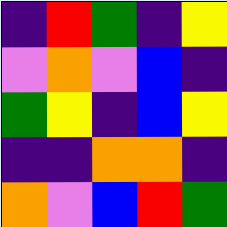[["indigo", "red", "green", "indigo", "yellow"], ["violet", "orange", "violet", "blue", "indigo"], ["green", "yellow", "indigo", "blue", "yellow"], ["indigo", "indigo", "orange", "orange", "indigo"], ["orange", "violet", "blue", "red", "green"]]